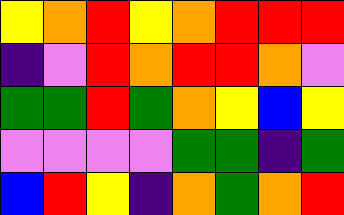[["yellow", "orange", "red", "yellow", "orange", "red", "red", "red"], ["indigo", "violet", "red", "orange", "red", "red", "orange", "violet"], ["green", "green", "red", "green", "orange", "yellow", "blue", "yellow"], ["violet", "violet", "violet", "violet", "green", "green", "indigo", "green"], ["blue", "red", "yellow", "indigo", "orange", "green", "orange", "red"]]